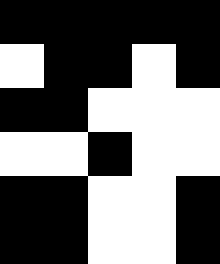[["black", "black", "black", "black", "black"], ["white", "black", "black", "white", "black"], ["black", "black", "white", "white", "white"], ["white", "white", "black", "white", "white"], ["black", "black", "white", "white", "black"], ["black", "black", "white", "white", "black"]]